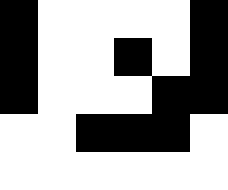[["black", "white", "white", "white", "white", "black"], ["black", "white", "white", "black", "white", "black"], ["black", "white", "white", "white", "black", "black"], ["white", "white", "black", "black", "black", "white"], ["white", "white", "white", "white", "white", "white"]]